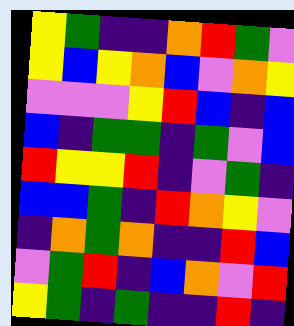[["yellow", "green", "indigo", "indigo", "orange", "red", "green", "violet"], ["yellow", "blue", "yellow", "orange", "blue", "violet", "orange", "yellow"], ["violet", "violet", "violet", "yellow", "red", "blue", "indigo", "blue"], ["blue", "indigo", "green", "green", "indigo", "green", "violet", "blue"], ["red", "yellow", "yellow", "red", "indigo", "violet", "green", "indigo"], ["blue", "blue", "green", "indigo", "red", "orange", "yellow", "violet"], ["indigo", "orange", "green", "orange", "indigo", "indigo", "red", "blue"], ["violet", "green", "red", "indigo", "blue", "orange", "violet", "red"], ["yellow", "green", "indigo", "green", "indigo", "indigo", "red", "indigo"]]